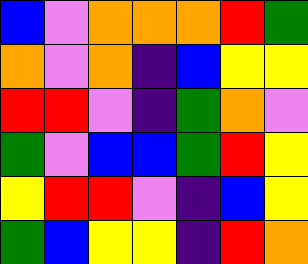[["blue", "violet", "orange", "orange", "orange", "red", "green"], ["orange", "violet", "orange", "indigo", "blue", "yellow", "yellow"], ["red", "red", "violet", "indigo", "green", "orange", "violet"], ["green", "violet", "blue", "blue", "green", "red", "yellow"], ["yellow", "red", "red", "violet", "indigo", "blue", "yellow"], ["green", "blue", "yellow", "yellow", "indigo", "red", "orange"]]